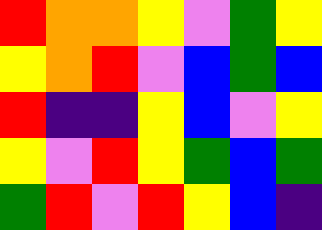[["red", "orange", "orange", "yellow", "violet", "green", "yellow"], ["yellow", "orange", "red", "violet", "blue", "green", "blue"], ["red", "indigo", "indigo", "yellow", "blue", "violet", "yellow"], ["yellow", "violet", "red", "yellow", "green", "blue", "green"], ["green", "red", "violet", "red", "yellow", "blue", "indigo"]]